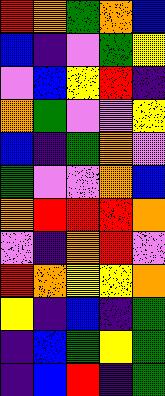[["red", "orange", "green", "orange", "blue"], ["blue", "indigo", "violet", "green", "yellow"], ["violet", "blue", "yellow", "red", "indigo"], ["orange", "green", "violet", "violet", "yellow"], ["blue", "indigo", "green", "orange", "violet"], ["green", "violet", "violet", "orange", "blue"], ["orange", "red", "red", "red", "orange"], ["violet", "indigo", "orange", "red", "violet"], ["red", "orange", "yellow", "yellow", "orange"], ["yellow", "indigo", "blue", "indigo", "green"], ["indigo", "blue", "green", "yellow", "green"], ["indigo", "blue", "red", "indigo", "green"]]